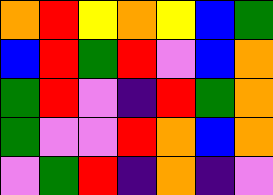[["orange", "red", "yellow", "orange", "yellow", "blue", "green"], ["blue", "red", "green", "red", "violet", "blue", "orange"], ["green", "red", "violet", "indigo", "red", "green", "orange"], ["green", "violet", "violet", "red", "orange", "blue", "orange"], ["violet", "green", "red", "indigo", "orange", "indigo", "violet"]]